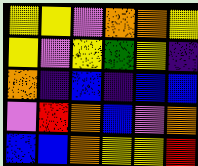[["yellow", "yellow", "violet", "orange", "orange", "yellow"], ["yellow", "violet", "yellow", "green", "yellow", "indigo"], ["orange", "indigo", "blue", "indigo", "blue", "blue"], ["violet", "red", "orange", "blue", "violet", "orange"], ["blue", "blue", "orange", "yellow", "yellow", "red"]]